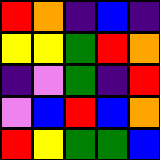[["red", "orange", "indigo", "blue", "indigo"], ["yellow", "yellow", "green", "red", "orange"], ["indigo", "violet", "green", "indigo", "red"], ["violet", "blue", "red", "blue", "orange"], ["red", "yellow", "green", "green", "blue"]]